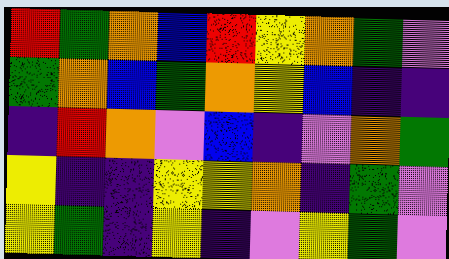[["red", "green", "orange", "blue", "red", "yellow", "orange", "green", "violet"], ["green", "orange", "blue", "green", "orange", "yellow", "blue", "indigo", "indigo"], ["indigo", "red", "orange", "violet", "blue", "indigo", "violet", "orange", "green"], ["yellow", "indigo", "indigo", "yellow", "yellow", "orange", "indigo", "green", "violet"], ["yellow", "green", "indigo", "yellow", "indigo", "violet", "yellow", "green", "violet"]]